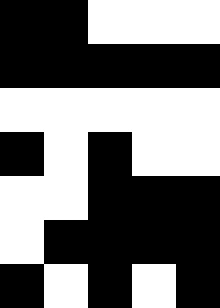[["black", "black", "white", "white", "white"], ["black", "black", "black", "black", "black"], ["white", "white", "white", "white", "white"], ["black", "white", "black", "white", "white"], ["white", "white", "black", "black", "black"], ["white", "black", "black", "black", "black"], ["black", "white", "black", "white", "black"]]